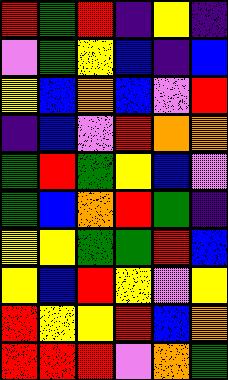[["red", "green", "red", "indigo", "yellow", "indigo"], ["violet", "green", "yellow", "blue", "indigo", "blue"], ["yellow", "blue", "orange", "blue", "violet", "red"], ["indigo", "blue", "violet", "red", "orange", "orange"], ["green", "red", "green", "yellow", "blue", "violet"], ["green", "blue", "orange", "red", "green", "indigo"], ["yellow", "yellow", "green", "green", "red", "blue"], ["yellow", "blue", "red", "yellow", "violet", "yellow"], ["red", "yellow", "yellow", "red", "blue", "orange"], ["red", "red", "red", "violet", "orange", "green"]]